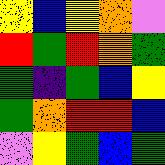[["yellow", "blue", "yellow", "orange", "violet"], ["red", "green", "red", "orange", "green"], ["green", "indigo", "green", "blue", "yellow"], ["green", "orange", "red", "red", "blue"], ["violet", "yellow", "green", "blue", "green"]]